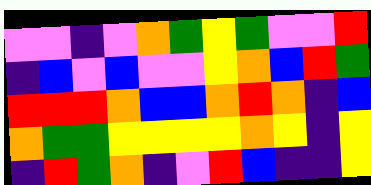[["violet", "violet", "indigo", "violet", "orange", "green", "yellow", "green", "violet", "violet", "red"], ["indigo", "blue", "violet", "blue", "violet", "violet", "yellow", "orange", "blue", "red", "green"], ["red", "red", "red", "orange", "blue", "blue", "orange", "red", "orange", "indigo", "blue"], ["orange", "green", "green", "yellow", "yellow", "yellow", "yellow", "orange", "yellow", "indigo", "yellow"], ["indigo", "red", "green", "orange", "indigo", "violet", "red", "blue", "indigo", "indigo", "yellow"]]